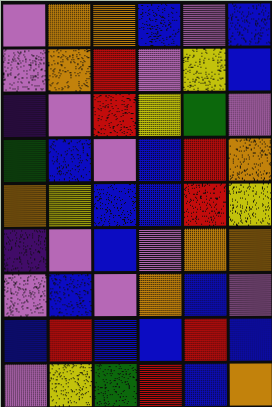[["violet", "orange", "orange", "blue", "violet", "blue"], ["violet", "orange", "red", "violet", "yellow", "blue"], ["indigo", "violet", "red", "yellow", "green", "violet"], ["green", "blue", "violet", "blue", "red", "orange"], ["orange", "yellow", "blue", "blue", "red", "yellow"], ["indigo", "violet", "blue", "violet", "orange", "orange"], ["violet", "blue", "violet", "orange", "blue", "violet"], ["blue", "red", "blue", "blue", "red", "blue"], ["violet", "yellow", "green", "red", "blue", "orange"]]